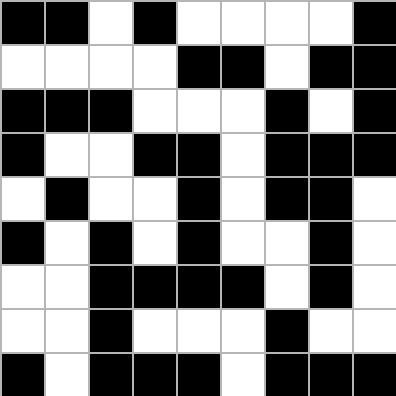[["black", "black", "white", "black", "white", "white", "white", "white", "black"], ["white", "white", "white", "white", "black", "black", "white", "black", "black"], ["black", "black", "black", "white", "white", "white", "black", "white", "black"], ["black", "white", "white", "black", "black", "white", "black", "black", "black"], ["white", "black", "white", "white", "black", "white", "black", "black", "white"], ["black", "white", "black", "white", "black", "white", "white", "black", "white"], ["white", "white", "black", "black", "black", "black", "white", "black", "white"], ["white", "white", "black", "white", "white", "white", "black", "white", "white"], ["black", "white", "black", "black", "black", "white", "black", "black", "black"]]